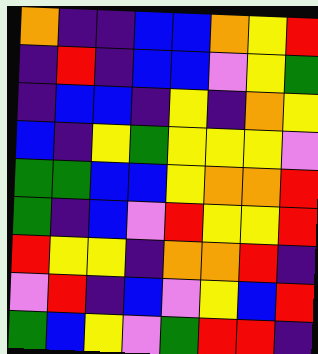[["orange", "indigo", "indigo", "blue", "blue", "orange", "yellow", "red"], ["indigo", "red", "indigo", "blue", "blue", "violet", "yellow", "green"], ["indigo", "blue", "blue", "indigo", "yellow", "indigo", "orange", "yellow"], ["blue", "indigo", "yellow", "green", "yellow", "yellow", "yellow", "violet"], ["green", "green", "blue", "blue", "yellow", "orange", "orange", "red"], ["green", "indigo", "blue", "violet", "red", "yellow", "yellow", "red"], ["red", "yellow", "yellow", "indigo", "orange", "orange", "red", "indigo"], ["violet", "red", "indigo", "blue", "violet", "yellow", "blue", "red"], ["green", "blue", "yellow", "violet", "green", "red", "red", "indigo"]]